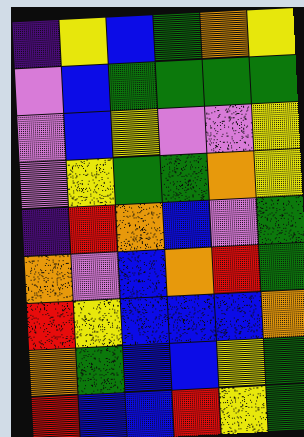[["indigo", "yellow", "blue", "green", "orange", "yellow"], ["violet", "blue", "green", "green", "green", "green"], ["violet", "blue", "yellow", "violet", "violet", "yellow"], ["violet", "yellow", "green", "green", "orange", "yellow"], ["indigo", "red", "orange", "blue", "violet", "green"], ["orange", "violet", "blue", "orange", "red", "green"], ["red", "yellow", "blue", "blue", "blue", "orange"], ["orange", "green", "blue", "blue", "yellow", "green"], ["red", "blue", "blue", "red", "yellow", "green"]]